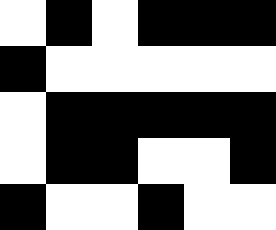[["white", "black", "white", "black", "black", "black"], ["black", "white", "white", "white", "white", "white"], ["white", "black", "black", "black", "black", "black"], ["white", "black", "black", "white", "white", "black"], ["black", "white", "white", "black", "white", "white"]]